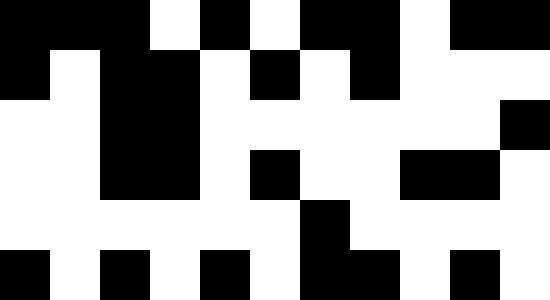[["black", "black", "black", "white", "black", "white", "black", "black", "white", "black", "black"], ["black", "white", "black", "black", "white", "black", "white", "black", "white", "white", "white"], ["white", "white", "black", "black", "white", "white", "white", "white", "white", "white", "black"], ["white", "white", "black", "black", "white", "black", "white", "white", "black", "black", "white"], ["white", "white", "white", "white", "white", "white", "black", "white", "white", "white", "white"], ["black", "white", "black", "white", "black", "white", "black", "black", "white", "black", "white"]]